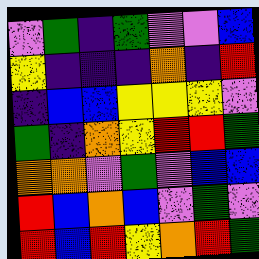[["violet", "green", "indigo", "green", "violet", "violet", "blue"], ["yellow", "indigo", "indigo", "indigo", "orange", "indigo", "red"], ["indigo", "blue", "blue", "yellow", "yellow", "yellow", "violet"], ["green", "indigo", "orange", "yellow", "red", "red", "green"], ["orange", "orange", "violet", "green", "violet", "blue", "blue"], ["red", "blue", "orange", "blue", "violet", "green", "violet"], ["red", "blue", "red", "yellow", "orange", "red", "green"]]